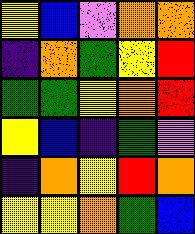[["yellow", "blue", "violet", "orange", "orange"], ["indigo", "orange", "green", "yellow", "red"], ["green", "green", "yellow", "orange", "red"], ["yellow", "blue", "indigo", "green", "violet"], ["indigo", "orange", "yellow", "red", "orange"], ["yellow", "yellow", "orange", "green", "blue"]]